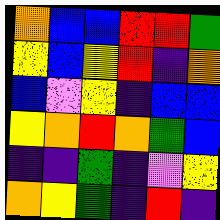[["orange", "blue", "blue", "red", "red", "green"], ["yellow", "blue", "yellow", "red", "indigo", "orange"], ["blue", "violet", "yellow", "indigo", "blue", "blue"], ["yellow", "orange", "red", "orange", "green", "blue"], ["indigo", "indigo", "green", "indigo", "violet", "yellow"], ["orange", "yellow", "green", "indigo", "red", "indigo"]]